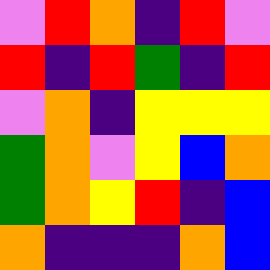[["violet", "red", "orange", "indigo", "red", "violet"], ["red", "indigo", "red", "green", "indigo", "red"], ["violet", "orange", "indigo", "yellow", "yellow", "yellow"], ["green", "orange", "violet", "yellow", "blue", "orange"], ["green", "orange", "yellow", "red", "indigo", "blue"], ["orange", "indigo", "indigo", "indigo", "orange", "blue"]]